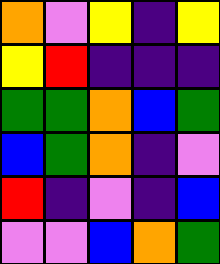[["orange", "violet", "yellow", "indigo", "yellow"], ["yellow", "red", "indigo", "indigo", "indigo"], ["green", "green", "orange", "blue", "green"], ["blue", "green", "orange", "indigo", "violet"], ["red", "indigo", "violet", "indigo", "blue"], ["violet", "violet", "blue", "orange", "green"]]